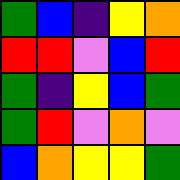[["green", "blue", "indigo", "yellow", "orange"], ["red", "red", "violet", "blue", "red"], ["green", "indigo", "yellow", "blue", "green"], ["green", "red", "violet", "orange", "violet"], ["blue", "orange", "yellow", "yellow", "green"]]